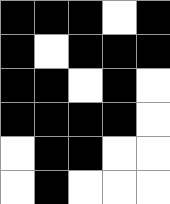[["black", "black", "black", "white", "black"], ["black", "white", "black", "black", "black"], ["black", "black", "white", "black", "white"], ["black", "black", "black", "black", "white"], ["white", "black", "black", "white", "white"], ["white", "black", "white", "white", "white"]]